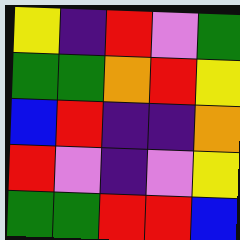[["yellow", "indigo", "red", "violet", "green"], ["green", "green", "orange", "red", "yellow"], ["blue", "red", "indigo", "indigo", "orange"], ["red", "violet", "indigo", "violet", "yellow"], ["green", "green", "red", "red", "blue"]]